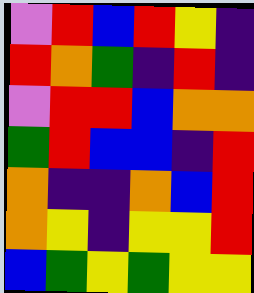[["violet", "red", "blue", "red", "yellow", "indigo"], ["red", "orange", "green", "indigo", "red", "indigo"], ["violet", "red", "red", "blue", "orange", "orange"], ["green", "red", "blue", "blue", "indigo", "red"], ["orange", "indigo", "indigo", "orange", "blue", "red"], ["orange", "yellow", "indigo", "yellow", "yellow", "red"], ["blue", "green", "yellow", "green", "yellow", "yellow"]]